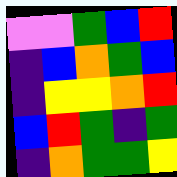[["violet", "violet", "green", "blue", "red"], ["indigo", "blue", "orange", "green", "blue"], ["indigo", "yellow", "yellow", "orange", "red"], ["blue", "red", "green", "indigo", "green"], ["indigo", "orange", "green", "green", "yellow"]]